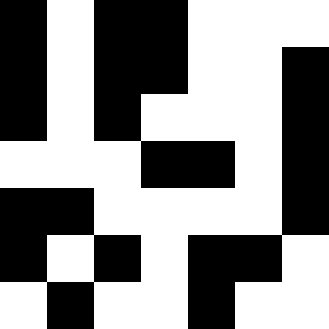[["black", "white", "black", "black", "white", "white", "white"], ["black", "white", "black", "black", "white", "white", "black"], ["black", "white", "black", "white", "white", "white", "black"], ["white", "white", "white", "black", "black", "white", "black"], ["black", "black", "white", "white", "white", "white", "black"], ["black", "white", "black", "white", "black", "black", "white"], ["white", "black", "white", "white", "black", "white", "white"]]